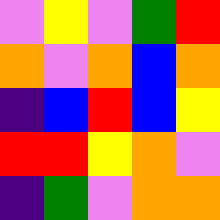[["violet", "yellow", "violet", "green", "red"], ["orange", "violet", "orange", "blue", "orange"], ["indigo", "blue", "red", "blue", "yellow"], ["red", "red", "yellow", "orange", "violet"], ["indigo", "green", "violet", "orange", "orange"]]